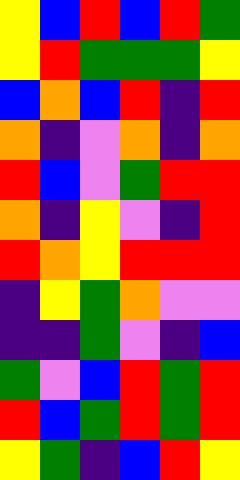[["yellow", "blue", "red", "blue", "red", "green"], ["yellow", "red", "green", "green", "green", "yellow"], ["blue", "orange", "blue", "red", "indigo", "red"], ["orange", "indigo", "violet", "orange", "indigo", "orange"], ["red", "blue", "violet", "green", "red", "red"], ["orange", "indigo", "yellow", "violet", "indigo", "red"], ["red", "orange", "yellow", "red", "red", "red"], ["indigo", "yellow", "green", "orange", "violet", "violet"], ["indigo", "indigo", "green", "violet", "indigo", "blue"], ["green", "violet", "blue", "red", "green", "red"], ["red", "blue", "green", "red", "green", "red"], ["yellow", "green", "indigo", "blue", "red", "yellow"]]